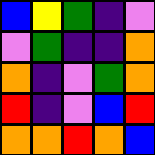[["blue", "yellow", "green", "indigo", "violet"], ["violet", "green", "indigo", "indigo", "orange"], ["orange", "indigo", "violet", "green", "orange"], ["red", "indigo", "violet", "blue", "red"], ["orange", "orange", "red", "orange", "blue"]]